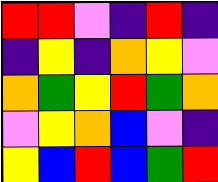[["red", "red", "violet", "indigo", "red", "indigo"], ["indigo", "yellow", "indigo", "orange", "yellow", "violet"], ["orange", "green", "yellow", "red", "green", "orange"], ["violet", "yellow", "orange", "blue", "violet", "indigo"], ["yellow", "blue", "red", "blue", "green", "red"]]